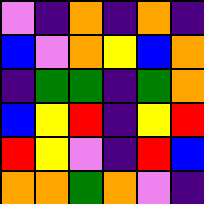[["violet", "indigo", "orange", "indigo", "orange", "indigo"], ["blue", "violet", "orange", "yellow", "blue", "orange"], ["indigo", "green", "green", "indigo", "green", "orange"], ["blue", "yellow", "red", "indigo", "yellow", "red"], ["red", "yellow", "violet", "indigo", "red", "blue"], ["orange", "orange", "green", "orange", "violet", "indigo"]]